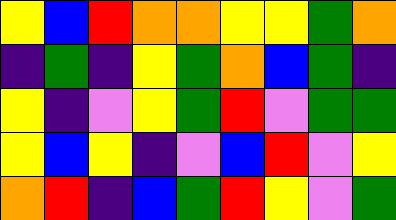[["yellow", "blue", "red", "orange", "orange", "yellow", "yellow", "green", "orange"], ["indigo", "green", "indigo", "yellow", "green", "orange", "blue", "green", "indigo"], ["yellow", "indigo", "violet", "yellow", "green", "red", "violet", "green", "green"], ["yellow", "blue", "yellow", "indigo", "violet", "blue", "red", "violet", "yellow"], ["orange", "red", "indigo", "blue", "green", "red", "yellow", "violet", "green"]]